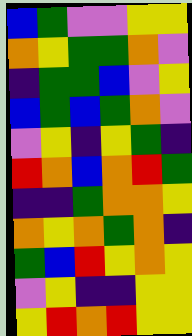[["blue", "green", "violet", "violet", "yellow", "yellow"], ["orange", "yellow", "green", "green", "orange", "violet"], ["indigo", "green", "green", "blue", "violet", "yellow"], ["blue", "green", "blue", "green", "orange", "violet"], ["violet", "yellow", "indigo", "yellow", "green", "indigo"], ["red", "orange", "blue", "orange", "red", "green"], ["indigo", "indigo", "green", "orange", "orange", "yellow"], ["orange", "yellow", "orange", "green", "orange", "indigo"], ["green", "blue", "red", "yellow", "orange", "yellow"], ["violet", "yellow", "indigo", "indigo", "yellow", "yellow"], ["yellow", "red", "orange", "red", "yellow", "yellow"]]